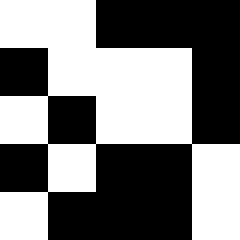[["white", "white", "black", "black", "black"], ["black", "white", "white", "white", "black"], ["white", "black", "white", "white", "black"], ["black", "white", "black", "black", "white"], ["white", "black", "black", "black", "white"]]